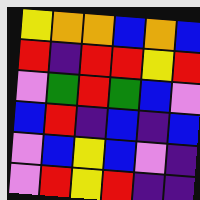[["yellow", "orange", "orange", "blue", "orange", "blue"], ["red", "indigo", "red", "red", "yellow", "red"], ["violet", "green", "red", "green", "blue", "violet"], ["blue", "red", "indigo", "blue", "indigo", "blue"], ["violet", "blue", "yellow", "blue", "violet", "indigo"], ["violet", "red", "yellow", "red", "indigo", "indigo"]]